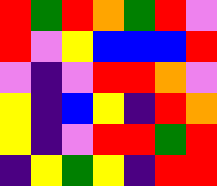[["red", "green", "red", "orange", "green", "red", "violet"], ["red", "violet", "yellow", "blue", "blue", "blue", "red"], ["violet", "indigo", "violet", "red", "red", "orange", "violet"], ["yellow", "indigo", "blue", "yellow", "indigo", "red", "orange"], ["yellow", "indigo", "violet", "red", "red", "green", "red"], ["indigo", "yellow", "green", "yellow", "indigo", "red", "red"]]